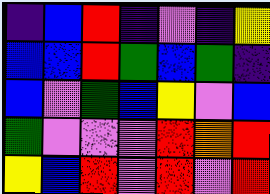[["indigo", "blue", "red", "indigo", "violet", "indigo", "yellow"], ["blue", "blue", "red", "green", "blue", "green", "indigo"], ["blue", "violet", "green", "blue", "yellow", "violet", "blue"], ["green", "violet", "violet", "violet", "red", "orange", "red"], ["yellow", "blue", "red", "violet", "red", "violet", "red"]]